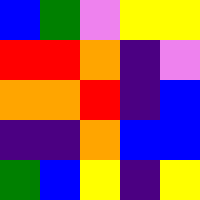[["blue", "green", "violet", "yellow", "yellow"], ["red", "red", "orange", "indigo", "violet"], ["orange", "orange", "red", "indigo", "blue"], ["indigo", "indigo", "orange", "blue", "blue"], ["green", "blue", "yellow", "indigo", "yellow"]]